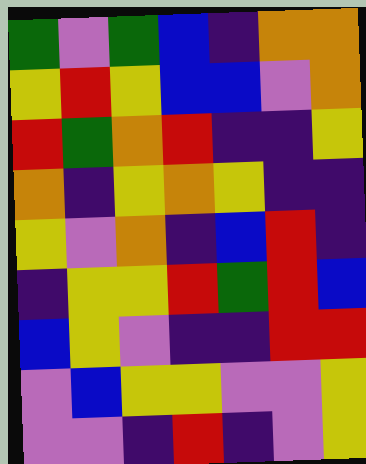[["green", "violet", "green", "blue", "indigo", "orange", "orange"], ["yellow", "red", "yellow", "blue", "blue", "violet", "orange"], ["red", "green", "orange", "red", "indigo", "indigo", "yellow"], ["orange", "indigo", "yellow", "orange", "yellow", "indigo", "indigo"], ["yellow", "violet", "orange", "indigo", "blue", "red", "indigo"], ["indigo", "yellow", "yellow", "red", "green", "red", "blue"], ["blue", "yellow", "violet", "indigo", "indigo", "red", "red"], ["violet", "blue", "yellow", "yellow", "violet", "violet", "yellow"], ["violet", "violet", "indigo", "red", "indigo", "violet", "yellow"]]